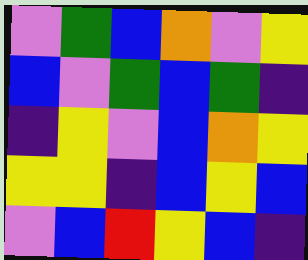[["violet", "green", "blue", "orange", "violet", "yellow"], ["blue", "violet", "green", "blue", "green", "indigo"], ["indigo", "yellow", "violet", "blue", "orange", "yellow"], ["yellow", "yellow", "indigo", "blue", "yellow", "blue"], ["violet", "blue", "red", "yellow", "blue", "indigo"]]